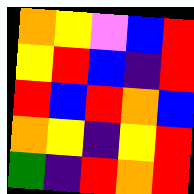[["orange", "yellow", "violet", "blue", "red"], ["yellow", "red", "blue", "indigo", "red"], ["red", "blue", "red", "orange", "blue"], ["orange", "yellow", "indigo", "yellow", "red"], ["green", "indigo", "red", "orange", "red"]]